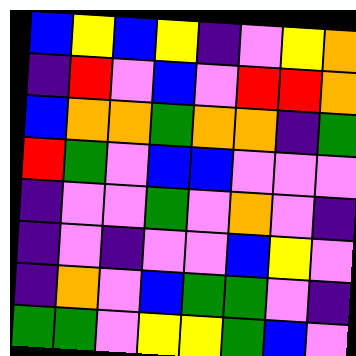[["blue", "yellow", "blue", "yellow", "indigo", "violet", "yellow", "orange"], ["indigo", "red", "violet", "blue", "violet", "red", "red", "orange"], ["blue", "orange", "orange", "green", "orange", "orange", "indigo", "green"], ["red", "green", "violet", "blue", "blue", "violet", "violet", "violet"], ["indigo", "violet", "violet", "green", "violet", "orange", "violet", "indigo"], ["indigo", "violet", "indigo", "violet", "violet", "blue", "yellow", "violet"], ["indigo", "orange", "violet", "blue", "green", "green", "violet", "indigo"], ["green", "green", "violet", "yellow", "yellow", "green", "blue", "violet"]]